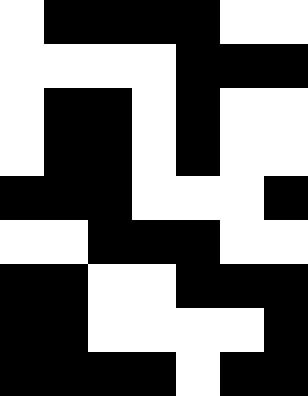[["white", "black", "black", "black", "black", "white", "white"], ["white", "white", "white", "white", "black", "black", "black"], ["white", "black", "black", "white", "black", "white", "white"], ["white", "black", "black", "white", "black", "white", "white"], ["black", "black", "black", "white", "white", "white", "black"], ["white", "white", "black", "black", "black", "white", "white"], ["black", "black", "white", "white", "black", "black", "black"], ["black", "black", "white", "white", "white", "white", "black"], ["black", "black", "black", "black", "white", "black", "black"]]